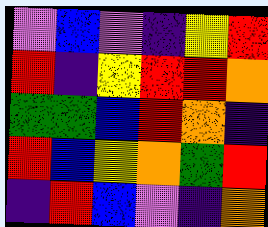[["violet", "blue", "violet", "indigo", "yellow", "red"], ["red", "indigo", "yellow", "red", "red", "orange"], ["green", "green", "blue", "red", "orange", "indigo"], ["red", "blue", "yellow", "orange", "green", "red"], ["indigo", "red", "blue", "violet", "indigo", "orange"]]